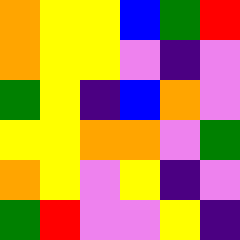[["orange", "yellow", "yellow", "blue", "green", "red"], ["orange", "yellow", "yellow", "violet", "indigo", "violet"], ["green", "yellow", "indigo", "blue", "orange", "violet"], ["yellow", "yellow", "orange", "orange", "violet", "green"], ["orange", "yellow", "violet", "yellow", "indigo", "violet"], ["green", "red", "violet", "violet", "yellow", "indigo"]]